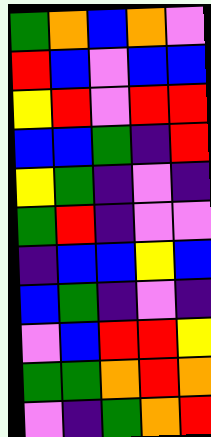[["green", "orange", "blue", "orange", "violet"], ["red", "blue", "violet", "blue", "blue"], ["yellow", "red", "violet", "red", "red"], ["blue", "blue", "green", "indigo", "red"], ["yellow", "green", "indigo", "violet", "indigo"], ["green", "red", "indigo", "violet", "violet"], ["indigo", "blue", "blue", "yellow", "blue"], ["blue", "green", "indigo", "violet", "indigo"], ["violet", "blue", "red", "red", "yellow"], ["green", "green", "orange", "red", "orange"], ["violet", "indigo", "green", "orange", "red"]]